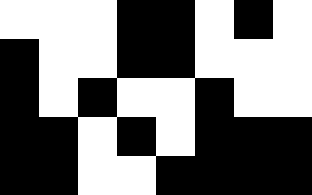[["white", "white", "white", "black", "black", "white", "black", "white"], ["black", "white", "white", "black", "black", "white", "white", "white"], ["black", "white", "black", "white", "white", "black", "white", "white"], ["black", "black", "white", "black", "white", "black", "black", "black"], ["black", "black", "white", "white", "black", "black", "black", "black"]]